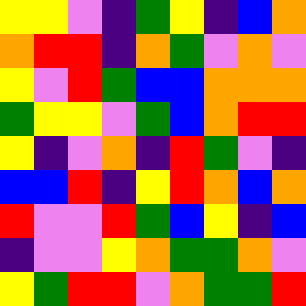[["yellow", "yellow", "violet", "indigo", "green", "yellow", "indigo", "blue", "orange"], ["orange", "red", "red", "indigo", "orange", "green", "violet", "orange", "violet"], ["yellow", "violet", "red", "green", "blue", "blue", "orange", "orange", "orange"], ["green", "yellow", "yellow", "violet", "green", "blue", "orange", "red", "red"], ["yellow", "indigo", "violet", "orange", "indigo", "red", "green", "violet", "indigo"], ["blue", "blue", "red", "indigo", "yellow", "red", "orange", "blue", "orange"], ["red", "violet", "violet", "red", "green", "blue", "yellow", "indigo", "blue"], ["indigo", "violet", "violet", "yellow", "orange", "green", "green", "orange", "violet"], ["yellow", "green", "red", "red", "violet", "orange", "green", "green", "red"]]